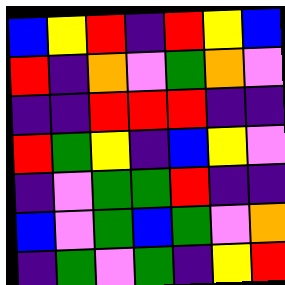[["blue", "yellow", "red", "indigo", "red", "yellow", "blue"], ["red", "indigo", "orange", "violet", "green", "orange", "violet"], ["indigo", "indigo", "red", "red", "red", "indigo", "indigo"], ["red", "green", "yellow", "indigo", "blue", "yellow", "violet"], ["indigo", "violet", "green", "green", "red", "indigo", "indigo"], ["blue", "violet", "green", "blue", "green", "violet", "orange"], ["indigo", "green", "violet", "green", "indigo", "yellow", "red"]]